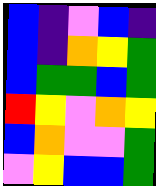[["blue", "indigo", "violet", "blue", "indigo"], ["blue", "indigo", "orange", "yellow", "green"], ["blue", "green", "green", "blue", "green"], ["red", "yellow", "violet", "orange", "yellow"], ["blue", "orange", "violet", "violet", "green"], ["violet", "yellow", "blue", "blue", "green"]]